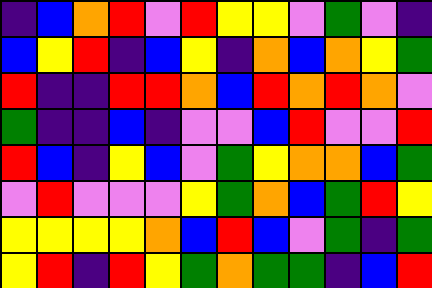[["indigo", "blue", "orange", "red", "violet", "red", "yellow", "yellow", "violet", "green", "violet", "indigo"], ["blue", "yellow", "red", "indigo", "blue", "yellow", "indigo", "orange", "blue", "orange", "yellow", "green"], ["red", "indigo", "indigo", "red", "red", "orange", "blue", "red", "orange", "red", "orange", "violet"], ["green", "indigo", "indigo", "blue", "indigo", "violet", "violet", "blue", "red", "violet", "violet", "red"], ["red", "blue", "indigo", "yellow", "blue", "violet", "green", "yellow", "orange", "orange", "blue", "green"], ["violet", "red", "violet", "violet", "violet", "yellow", "green", "orange", "blue", "green", "red", "yellow"], ["yellow", "yellow", "yellow", "yellow", "orange", "blue", "red", "blue", "violet", "green", "indigo", "green"], ["yellow", "red", "indigo", "red", "yellow", "green", "orange", "green", "green", "indigo", "blue", "red"]]